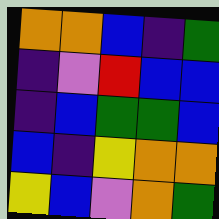[["orange", "orange", "blue", "indigo", "green"], ["indigo", "violet", "red", "blue", "blue"], ["indigo", "blue", "green", "green", "blue"], ["blue", "indigo", "yellow", "orange", "orange"], ["yellow", "blue", "violet", "orange", "green"]]